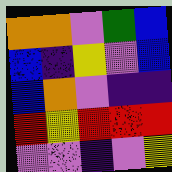[["orange", "orange", "violet", "green", "blue"], ["blue", "indigo", "yellow", "violet", "blue"], ["blue", "orange", "violet", "indigo", "indigo"], ["red", "yellow", "red", "red", "red"], ["violet", "violet", "indigo", "violet", "yellow"]]